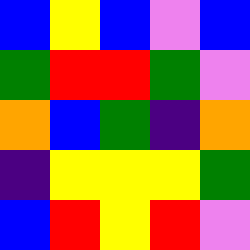[["blue", "yellow", "blue", "violet", "blue"], ["green", "red", "red", "green", "violet"], ["orange", "blue", "green", "indigo", "orange"], ["indigo", "yellow", "yellow", "yellow", "green"], ["blue", "red", "yellow", "red", "violet"]]